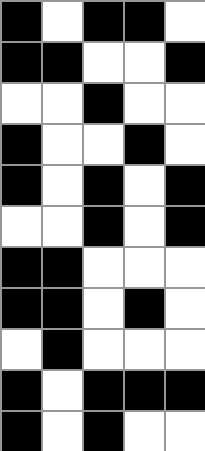[["black", "white", "black", "black", "white"], ["black", "black", "white", "white", "black"], ["white", "white", "black", "white", "white"], ["black", "white", "white", "black", "white"], ["black", "white", "black", "white", "black"], ["white", "white", "black", "white", "black"], ["black", "black", "white", "white", "white"], ["black", "black", "white", "black", "white"], ["white", "black", "white", "white", "white"], ["black", "white", "black", "black", "black"], ["black", "white", "black", "white", "white"]]